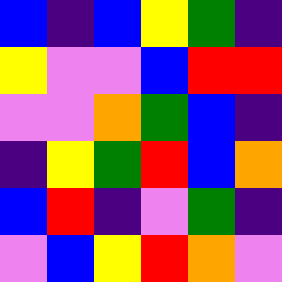[["blue", "indigo", "blue", "yellow", "green", "indigo"], ["yellow", "violet", "violet", "blue", "red", "red"], ["violet", "violet", "orange", "green", "blue", "indigo"], ["indigo", "yellow", "green", "red", "blue", "orange"], ["blue", "red", "indigo", "violet", "green", "indigo"], ["violet", "blue", "yellow", "red", "orange", "violet"]]